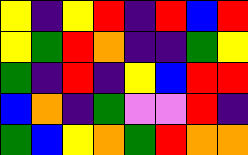[["yellow", "indigo", "yellow", "red", "indigo", "red", "blue", "red"], ["yellow", "green", "red", "orange", "indigo", "indigo", "green", "yellow"], ["green", "indigo", "red", "indigo", "yellow", "blue", "red", "red"], ["blue", "orange", "indigo", "green", "violet", "violet", "red", "indigo"], ["green", "blue", "yellow", "orange", "green", "red", "orange", "orange"]]